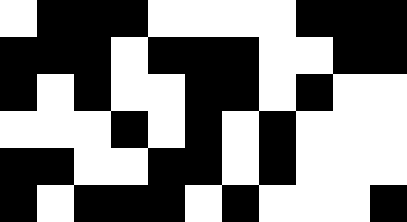[["white", "black", "black", "black", "white", "white", "white", "white", "black", "black", "black"], ["black", "black", "black", "white", "black", "black", "black", "white", "white", "black", "black"], ["black", "white", "black", "white", "white", "black", "black", "white", "black", "white", "white"], ["white", "white", "white", "black", "white", "black", "white", "black", "white", "white", "white"], ["black", "black", "white", "white", "black", "black", "white", "black", "white", "white", "white"], ["black", "white", "black", "black", "black", "white", "black", "white", "white", "white", "black"]]